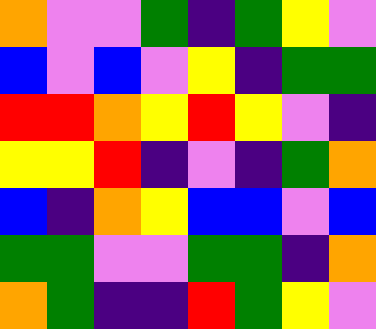[["orange", "violet", "violet", "green", "indigo", "green", "yellow", "violet"], ["blue", "violet", "blue", "violet", "yellow", "indigo", "green", "green"], ["red", "red", "orange", "yellow", "red", "yellow", "violet", "indigo"], ["yellow", "yellow", "red", "indigo", "violet", "indigo", "green", "orange"], ["blue", "indigo", "orange", "yellow", "blue", "blue", "violet", "blue"], ["green", "green", "violet", "violet", "green", "green", "indigo", "orange"], ["orange", "green", "indigo", "indigo", "red", "green", "yellow", "violet"]]